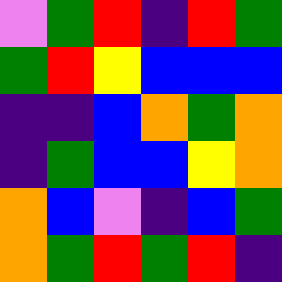[["violet", "green", "red", "indigo", "red", "green"], ["green", "red", "yellow", "blue", "blue", "blue"], ["indigo", "indigo", "blue", "orange", "green", "orange"], ["indigo", "green", "blue", "blue", "yellow", "orange"], ["orange", "blue", "violet", "indigo", "blue", "green"], ["orange", "green", "red", "green", "red", "indigo"]]